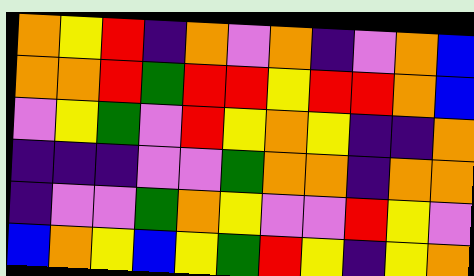[["orange", "yellow", "red", "indigo", "orange", "violet", "orange", "indigo", "violet", "orange", "blue"], ["orange", "orange", "red", "green", "red", "red", "yellow", "red", "red", "orange", "blue"], ["violet", "yellow", "green", "violet", "red", "yellow", "orange", "yellow", "indigo", "indigo", "orange"], ["indigo", "indigo", "indigo", "violet", "violet", "green", "orange", "orange", "indigo", "orange", "orange"], ["indigo", "violet", "violet", "green", "orange", "yellow", "violet", "violet", "red", "yellow", "violet"], ["blue", "orange", "yellow", "blue", "yellow", "green", "red", "yellow", "indigo", "yellow", "orange"]]